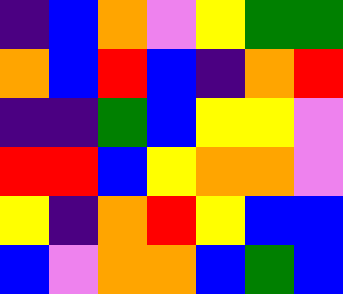[["indigo", "blue", "orange", "violet", "yellow", "green", "green"], ["orange", "blue", "red", "blue", "indigo", "orange", "red"], ["indigo", "indigo", "green", "blue", "yellow", "yellow", "violet"], ["red", "red", "blue", "yellow", "orange", "orange", "violet"], ["yellow", "indigo", "orange", "red", "yellow", "blue", "blue"], ["blue", "violet", "orange", "orange", "blue", "green", "blue"]]